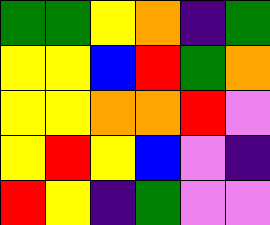[["green", "green", "yellow", "orange", "indigo", "green"], ["yellow", "yellow", "blue", "red", "green", "orange"], ["yellow", "yellow", "orange", "orange", "red", "violet"], ["yellow", "red", "yellow", "blue", "violet", "indigo"], ["red", "yellow", "indigo", "green", "violet", "violet"]]